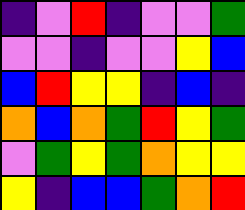[["indigo", "violet", "red", "indigo", "violet", "violet", "green"], ["violet", "violet", "indigo", "violet", "violet", "yellow", "blue"], ["blue", "red", "yellow", "yellow", "indigo", "blue", "indigo"], ["orange", "blue", "orange", "green", "red", "yellow", "green"], ["violet", "green", "yellow", "green", "orange", "yellow", "yellow"], ["yellow", "indigo", "blue", "blue", "green", "orange", "red"]]